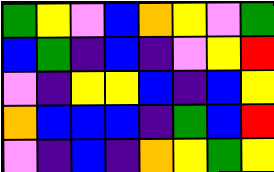[["green", "yellow", "violet", "blue", "orange", "yellow", "violet", "green"], ["blue", "green", "indigo", "blue", "indigo", "violet", "yellow", "red"], ["violet", "indigo", "yellow", "yellow", "blue", "indigo", "blue", "yellow"], ["orange", "blue", "blue", "blue", "indigo", "green", "blue", "red"], ["violet", "indigo", "blue", "indigo", "orange", "yellow", "green", "yellow"]]